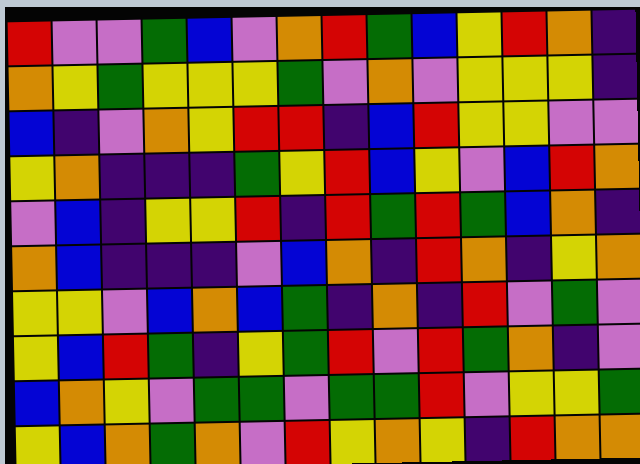[["red", "violet", "violet", "green", "blue", "violet", "orange", "red", "green", "blue", "yellow", "red", "orange", "indigo"], ["orange", "yellow", "green", "yellow", "yellow", "yellow", "green", "violet", "orange", "violet", "yellow", "yellow", "yellow", "indigo"], ["blue", "indigo", "violet", "orange", "yellow", "red", "red", "indigo", "blue", "red", "yellow", "yellow", "violet", "violet"], ["yellow", "orange", "indigo", "indigo", "indigo", "green", "yellow", "red", "blue", "yellow", "violet", "blue", "red", "orange"], ["violet", "blue", "indigo", "yellow", "yellow", "red", "indigo", "red", "green", "red", "green", "blue", "orange", "indigo"], ["orange", "blue", "indigo", "indigo", "indigo", "violet", "blue", "orange", "indigo", "red", "orange", "indigo", "yellow", "orange"], ["yellow", "yellow", "violet", "blue", "orange", "blue", "green", "indigo", "orange", "indigo", "red", "violet", "green", "violet"], ["yellow", "blue", "red", "green", "indigo", "yellow", "green", "red", "violet", "red", "green", "orange", "indigo", "violet"], ["blue", "orange", "yellow", "violet", "green", "green", "violet", "green", "green", "red", "violet", "yellow", "yellow", "green"], ["yellow", "blue", "orange", "green", "orange", "violet", "red", "yellow", "orange", "yellow", "indigo", "red", "orange", "orange"]]